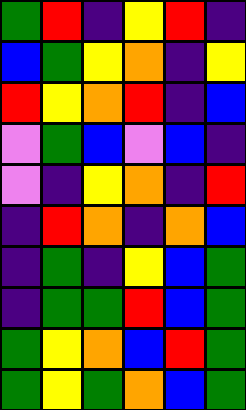[["green", "red", "indigo", "yellow", "red", "indigo"], ["blue", "green", "yellow", "orange", "indigo", "yellow"], ["red", "yellow", "orange", "red", "indigo", "blue"], ["violet", "green", "blue", "violet", "blue", "indigo"], ["violet", "indigo", "yellow", "orange", "indigo", "red"], ["indigo", "red", "orange", "indigo", "orange", "blue"], ["indigo", "green", "indigo", "yellow", "blue", "green"], ["indigo", "green", "green", "red", "blue", "green"], ["green", "yellow", "orange", "blue", "red", "green"], ["green", "yellow", "green", "orange", "blue", "green"]]